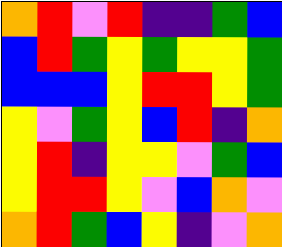[["orange", "red", "violet", "red", "indigo", "indigo", "green", "blue"], ["blue", "red", "green", "yellow", "green", "yellow", "yellow", "green"], ["blue", "blue", "blue", "yellow", "red", "red", "yellow", "green"], ["yellow", "violet", "green", "yellow", "blue", "red", "indigo", "orange"], ["yellow", "red", "indigo", "yellow", "yellow", "violet", "green", "blue"], ["yellow", "red", "red", "yellow", "violet", "blue", "orange", "violet"], ["orange", "red", "green", "blue", "yellow", "indigo", "violet", "orange"]]